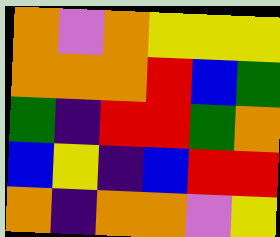[["orange", "violet", "orange", "yellow", "yellow", "yellow"], ["orange", "orange", "orange", "red", "blue", "green"], ["green", "indigo", "red", "red", "green", "orange"], ["blue", "yellow", "indigo", "blue", "red", "red"], ["orange", "indigo", "orange", "orange", "violet", "yellow"]]